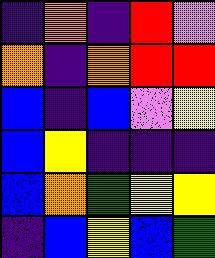[["indigo", "orange", "indigo", "red", "violet"], ["orange", "indigo", "orange", "red", "red"], ["blue", "indigo", "blue", "violet", "yellow"], ["blue", "yellow", "indigo", "indigo", "indigo"], ["blue", "orange", "green", "yellow", "yellow"], ["indigo", "blue", "yellow", "blue", "green"]]